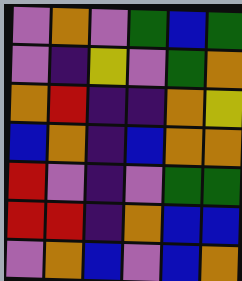[["violet", "orange", "violet", "green", "blue", "green"], ["violet", "indigo", "yellow", "violet", "green", "orange"], ["orange", "red", "indigo", "indigo", "orange", "yellow"], ["blue", "orange", "indigo", "blue", "orange", "orange"], ["red", "violet", "indigo", "violet", "green", "green"], ["red", "red", "indigo", "orange", "blue", "blue"], ["violet", "orange", "blue", "violet", "blue", "orange"]]